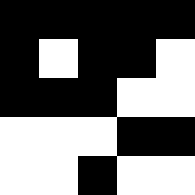[["black", "black", "black", "black", "black"], ["black", "white", "black", "black", "white"], ["black", "black", "black", "white", "white"], ["white", "white", "white", "black", "black"], ["white", "white", "black", "white", "white"]]